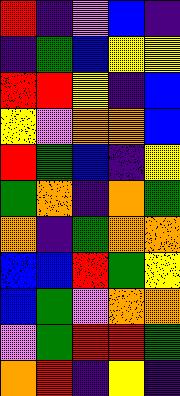[["red", "indigo", "violet", "blue", "indigo"], ["indigo", "green", "blue", "yellow", "yellow"], ["red", "red", "yellow", "indigo", "blue"], ["yellow", "violet", "orange", "orange", "blue"], ["red", "green", "blue", "indigo", "yellow"], ["green", "orange", "indigo", "orange", "green"], ["orange", "indigo", "green", "orange", "orange"], ["blue", "blue", "red", "green", "yellow"], ["blue", "green", "violet", "orange", "orange"], ["violet", "green", "red", "red", "green"], ["orange", "red", "indigo", "yellow", "indigo"]]